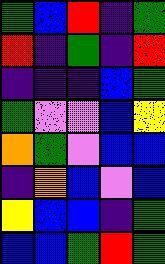[["green", "blue", "red", "indigo", "green"], ["red", "indigo", "green", "indigo", "red"], ["indigo", "indigo", "indigo", "blue", "green"], ["green", "violet", "violet", "blue", "yellow"], ["orange", "green", "violet", "blue", "blue"], ["indigo", "orange", "blue", "violet", "blue"], ["yellow", "blue", "blue", "indigo", "green"], ["blue", "blue", "green", "red", "green"]]